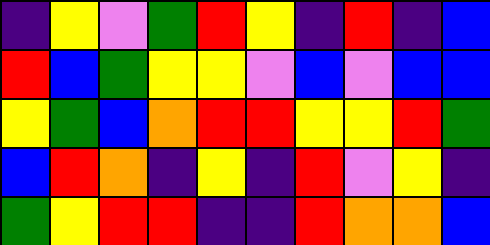[["indigo", "yellow", "violet", "green", "red", "yellow", "indigo", "red", "indigo", "blue"], ["red", "blue", "green", "yellow", "yellow", "violet", "blue", "violet", "blue", "blue"], ["yellow", "green", "blue", "orange", "red", "red", "yellow", "yellow", "red", "green"], ["blue", "red", "orange", "indigo", "yellow", "indigo", "red", "violet", "yellow", "indigo"], ["green", "yellow", "red", "red", "indigo", "indigo", "red", "orange", "orange", "blue"]]